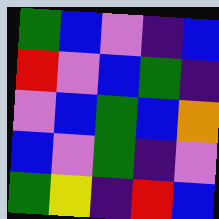[["green", "blue", "violet", "indigo", "blue"], ["red", "violet", "blue", "green", "indigo"], ["violet", "blue", "green", "blue", "orange"], ["blue", "violet", "green", "indigo", "violet"], ["green", "yellow", "indigo", "red", "blue"]]